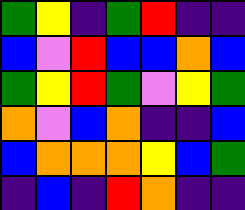[["green", "yellow", "indigo", "green", "red", "indigo", "indigo"], ["blue", "violet", "red", "blue", "blue", "orange", "blue"], ["green", "yellow", "red", "green", "violet", "yellow", "green"], ["orange", "violet", "blue", "orange", "indigo", "indigo", "blue"], ["blue", "orange", "orange", "orange", "yellow", "blue", "green"], ["indigo", "blue", "indigo", "red", "orange", "indigo", "indigo"]]